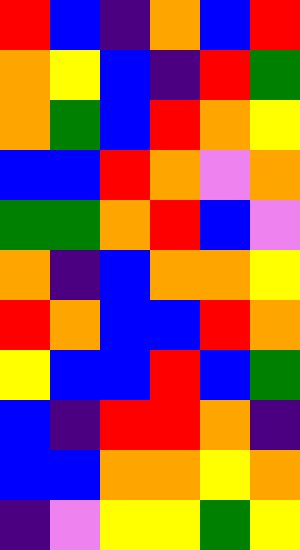[["red", "blue", "indigo", "orange", "blue", "red"], ["orange", "yellow", "blue", "indigo", "red", "green"], ["orange", "green", "blue", "red", "orange", "yellow"], ["blue", "blue", "red", "orange", "violet", "orange"], ["green", "green", "orange", "red", "blue", "violet"], ["orange", "indigo", "blue", "orange", "orange", "yellow"], ["red", "orange", "blue", "blue", "red", "orange"], ["yellow", "blue", "blue", "red", "blue", "green"], ["blue", "indigo", "red", "red", "orange", "indigo"], ["blue", "blue", "orange", "orange", "yellow", "orange"], ["indigo", "violet", "yellow", "yellow", "green", "yellow"]]